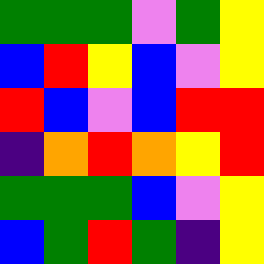[["green", "green", "green", "violet", "green", "yellow"], ["blue", "red", "yellow", "blue", "violet", "yellow"], ["red", "blue", "violet", "blue", "red", "red"], ["indigo", "orange", "red", "orange", "yellow", "red"], ["green", "green", "green", "blue", "violet", "yellow"], ["blue", "green", "red", "green", "indigo", "yellow"]]